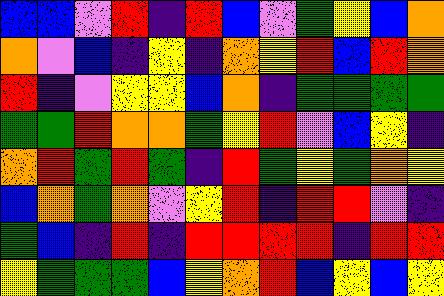[["blue", "blue", "violet", "red", "indigo", "red", "blue", "violet", "green", "yellow", "blue", "orange"], ["orange", "violet", "blue", "indigo", "yellow", "indigo", "orange", "yellow", "red", "blue", "red", "orange"], ["red", "indigo", "violet", "yellow", "yellow", "blue", "orange", "indigo", "green", "green", "green", "green"], ["green", "green", "red", "orange", "orange", "green", "yellow", "red", "violet", "blue", "yellow", "indigo"], ["orange", "red", "green", "red", "green", "indigo", "red", "green", "yellow", "green", "orange", "yellow"], ["blue", "orange", "green", "orange", "violet", "yellow", "red", "indigo", "red", "red", "violet", "indigo"], ["green", "blue", "indigo", "red", "indigo", "red", "red", "red", "red", "indigo", "red", "red"], ["yellow", "green", "green", "green", "blue", "yellow", "orange", "red", "blue", "yellow", "blue", "yellow"]]